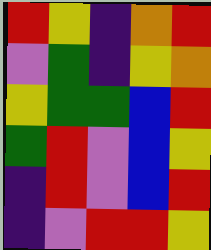[["red", "yellow", "indigo", "orange", "red"], ["violet", "green", "indigo", "yellow", "orange"], ["yellow", "green", "green", "blue", "red"], ["green", "red", "violet", "blue", "yellow"], ["indigo", "red", "violet", "blue", "red"], ["indigo", "violet", "red", "red", "yellow"]]